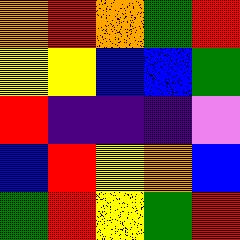[["orange", "red", "orange", "green", "red"], ["yellow", "yellow", "blue", "blue", "green"], ["red", "indigo", "indigo", "indigo", "violet"], ["blue", "red", "yellow", "orange", "blue"], ["green", "red", "yellow", "green", "red"]]